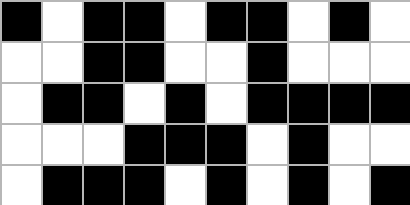[["black", "white", "black", "black", "white", "black", "black", "white", "black", "white"], ["white", "white", "black", "black", "white", "white", "black", "white", "white", "white"], ["white", "black", "black", "white", "black", "white", "black", "black", "black", "black"], ["white", "white", "white", "black", "black", "black", "white", "black", "white", "white"], ["white", "black", "black", "black", "white", "black", "white", "black", "white", "black"]]